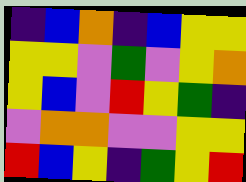[["indigo", "blue", "orange", "indigo", "blue", "yellow", "yellow"], ["yellow", "yellow", "violet", "green", "violet", "yellow", "orange"], ["yellow", "blue", "violet", "red", "yellow", "green", "indigo"], ["violet", "orange", "orange", "violet", "violet", "yellow", "yellow"], ["red", "blue", "yellow", "indigo", "green", "yellow", "red"]]